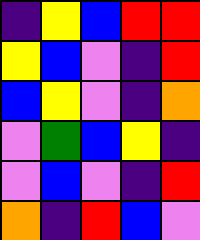[["indigo", "yellow", "blue", "red", "red"], ["yellow", "blue", "violet", "indigo", "red"], ["blue", "yellow", "violet", "indigo", "orange"], ["violet", "green", "blue", "yellow", "indigo"], ["violet", "blue", "violet", "indigo", "red"], ["orange", "indigo", "red", "blue", "violet"]]